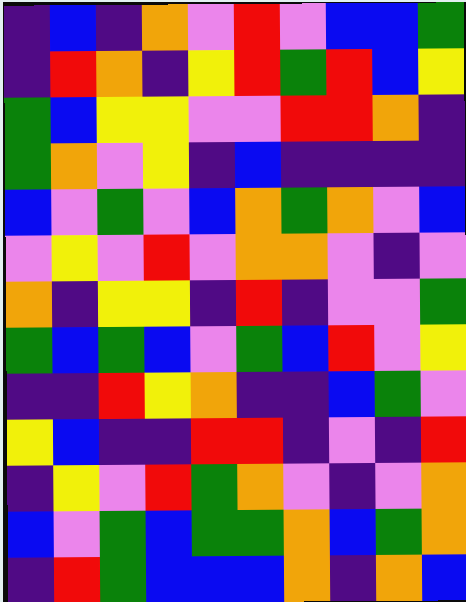[["indigo", "blue", "indigo", "orange", "violet", "red", "violet", "blue", "blue", "green"], ["indigo", "red", "orange", "indigo", "yellow", "red", "green", "red", "blue", "yellow"], ["green", "blue", "yellow", "yellow", "violet", "violet", "red", "red", "orange", "indigo"], ["green", "orange", "violet", "yellow", "indigo", "blue", "indigo", "indigo", "indigo", "indigo"], ["blue", "violet", "green", "violet", "blue", "orange", "green", "orange", "violet", "blue"], ["violet", "yellow", "violet", "red", "violet", "orange", "orange", "violet", "indigo", "violet"], ["orange", "indigo", "yellow", "yellow", "indigo", "red", "indigo", "violet", "violet", "green"], ["green", "blue", "green", "blue", "violet", "green", "blue", "red", "violet", "yellow"], ["indigo", "indigo", "red", "yellow", "orange", "indigo", "indigo", "blue", "green", "violet"], ["yellow", "blue", "indigo", "indigo", "red", "red", "indigo", "violet", "indigo", "red"], ["indigo", "yellow", "violet", "red", "green", "orange", "violet", "indigo", "violet", "orange"], ["blue", "violet", "green", "blue", "green", "green", "orange", "blue", "green", "orange"], ["indigo", "red", "green", "blue", "blue", "blue", "orange", "indigo", "orange", "blue"]]